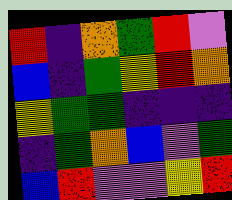[["red", "indigo", "orange", "green", "red", "violet"], ["blue", "indigo", "green", "yellow", "red", "orange"], ["yellow", "green", "green", "indigo", "indigo", "indigo"], ["indigo", "green", "orange", "blue", "violet", "green"], ["blue", "red", "violet", "violet", "yellow", "red"]]